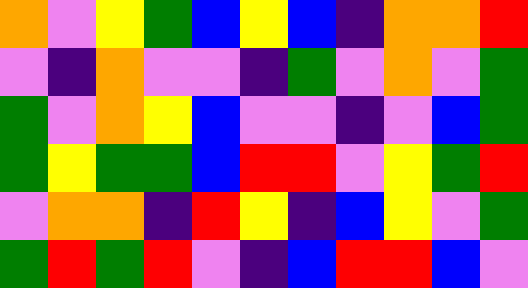[["orange", "violet", "yellow", "green", "blue", "yellow", "blue", "indigo", "orange", "orange", "red"], ["violet", "indigo", "orange", "violet", "violet", "indigo", "green", "violet", "orange", "violet", "green"], ["green", "violet", "orange", "yellow", "blue", "violet", "violet", "indigo", "violet", "blue", "green"], ["green", "yellow", "green", "green", "blue", "red", "red", "violet", "yellow", "green", "red"], ["violet", "orange", "orange", "indigo", "red", "yellow", "indigo", "blue", "yellow", "violet", "green"], ["green", "red", "green", "red", "violet", "indigo", "blue", "red", "red", "blue", "violet"]]